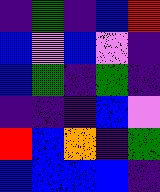[["indigo", "green", "indigo", "blue", "red"], ["blue", "violet", "blue", "violet", "indigo"], ["blue", "green", "indigo", "green", "indigo"], ["indigo", "indigo", "indigo", "blue", "violet"], ["red", "blue", "orange", "indigo", "green"], ["blue", "blue", "blue", "blue", "indigo"]]